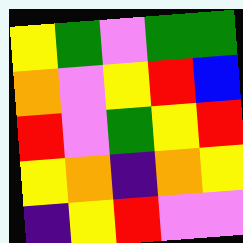[["yellow", "green", "violet", "green", "green"], ["orange", "violet", "yellow", "red", "blue"], ["red", "violet", "green", "yellow", "red"], ["yellow", "orange", "indigo", "orange", "yellow"], ["indigo", "yellow", "red", "violet", "violet"]]